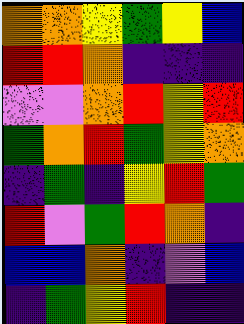[["orange", "orange", "yellow", "green", "yellow", "blue"], ["red", "red", "orange", "indigo", "indigo", "indigo"], ["violet", "violet", "orange", "red", "yellow", "red"], ["green", "orange", "red", "green", "yellow", "orange"], ["indigo", "green", "indigo", "yellow", "red", "green"], ["red", "violet", "green", "red", "orange", "indigo"], ["blue", "blue", "orange", "indigo", "violet", "blue"], ["indigo", "green", "yellow", "red", "indigo", "indigo"]]